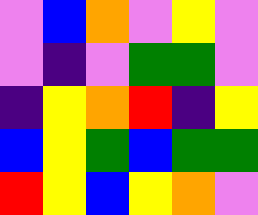[["violet", "blue", "orange", "violet", "yellow", "violet"], ["violet", "indigo", "violet", "green", "green", "violet"], ["indigo", "yellow", "orange", "red", "indigo", "yellow"], ["blue", "yellow", "green", "blue", "green", "green"], ["red", "yellow", "blue", "yellow", "orange", "violet"]]